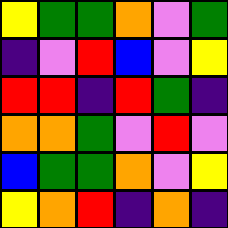[["yellow", "green", "green", "orange", "violet", "green"], ["indigo", "violet", "red", "blue", "violet", "yellow"], ["red", "red", "indigo", "red", "green", "indigo"], ["orange", "orange", "green", "violet", "red", "violet"], ["blue", "green", "green", "orange", "violet", "yellow"], ["yellow", "orange", "red", "indigo", "orange", "indigo"]]